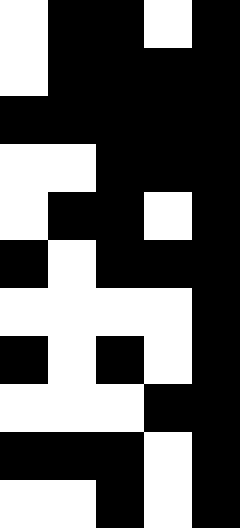[["white", "black", "black", "white", "black"], ["white", "black", "black", "black", "black"], ["black", "black", "black", "black", "black"], ["white", "white", "black", "black", "black"], ["white", "black", "black", "white", "black"], ["black", "white", "black", "black", "black"], ["white", "white", "white", "white", "black"], ["black", "white", "black", "white", "black"], ["white", "white", "white", "black", "black"], ["black", "black", "black", "white", "black"], ["white", "white", "black", "white", "black"]]